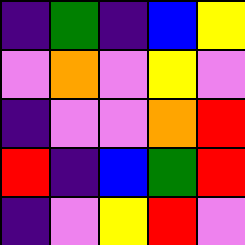[["indigo", "green", "indigo", "blue", "yellow"], ["violet", "orange", "violet", "yellow", "violet"], ["indigo", "violet", "violet", "orange", "red"], ["red", "indigo", "blue", "green", "red"], ["indigo", "violet", "yellow", "red", "violet"]]